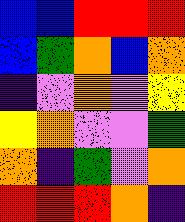[["blue", "blue", "red", "red", "red"], ["blue", "green", "orange", "blue", "orange"], ["indigo", "violet", "orange", "violet", "yellow"], ["yellow", "orange", "violet", "violet", "green"], ["orange", "indigo", "green", "violet", "orange"], ["red", "red", "red", "orange", "indigo"]]